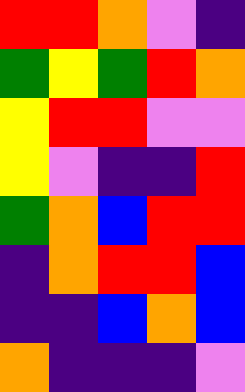[["red", "red", "orange", "violet", "indigo"], ["green", "yellow", "green", "red", "orange"], ["yellow", "red", "red", "violet", "violet"], ["yellow", "violet", "indigo", "indigo", "red"], ["green", "orange", "blue", "red", "red"], ["indigo", "orange", "red", "red", "blue"], ["indigo", "indigo", "blue", "orange", "blue"], ["orange", "indigo", "indigo", "indigo", "violet"]]